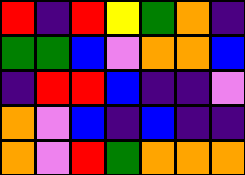[["red", "indigo", "red", "yellow", "green", "orange", "indigo"], ["green", "green", "blue", "violet", "orange", "orange", "blue"], ["indigo", "red", "red", "blue", "indigo", "indigo", "violet"], ["orange", "violet", "blue", "indigo", "blue", "indigo", "indigo"], ["orange", "violet", "red", "green", "orange", "orange", "orange"]]